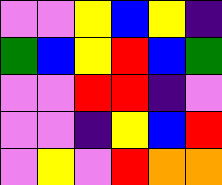[["violet", "violet", "yellow", "blue", "yellow", "indigo"], ["green", "blue", "yellow", "red", "blue", "green"], ["violet", "violet", "red", "red", "indigo", "violet"], ["violet", "violet", "indigo", "yellow", "blue", "red"], ["violet", "yellow", "violet", "red", "orange", "orange"]]